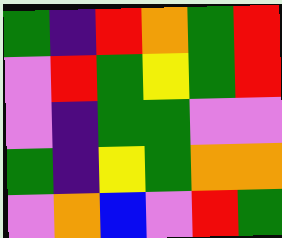[["green", "indigo", "red", "orange", "green", "red"], ["violet", "red", "green", "yellow", "green", "red"], ["violet", "indigo", "green", "green", "violet", "violet"], ["green", "indigo", "yellow", "green", "orange", "orange"], ["violet", "orange", "blue", "violet", "red", "green"]]